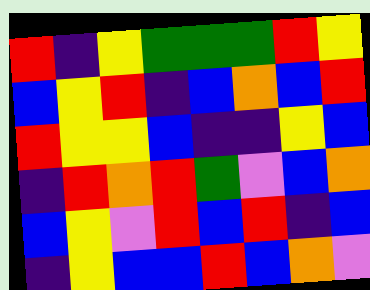[["red", "indigo", "yellow", "green", "green", "green", "red", "yellow"], ["blue", "yellow", "red", "indigo", "blue", "orange", "blue", "red"], ["red", "yellow", "yellow", "blue", "indigo", "indigo", "yellow", "blue"], ["indigo", "red", "orange", "red", "green", "violet", "blue", "orange"], ["blue", "yellow", "violet", "red", "blue", "red", "indigo", "blue"], ["indigo", "yellow", "blue", "blue", "red", "blue", "orange", "violet"]]